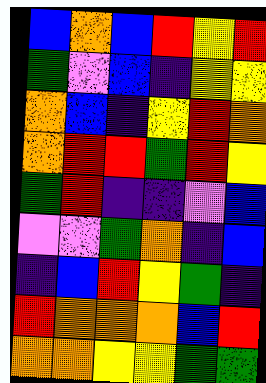[["blue", "orange", "blue", "red", "yellow", "red"], ["green", "violet", "blue", "indigo", "yellow", "yellow"], ["orange", "blue", "indigo", "yellow", "red", "orange"], ["orange", "red", "red", "green", "red", "yellow"], ["green", "red", "indigo", "indigo", "violet", "blue"], ["violet", "violet", "green", "orange", "indigo", "blue"], ["indigo", "blue", "red", "yellow", "green", "indigo"], ["red", "orange", "orange", "orange", "blue", "red"], ["orange", "orange", "yellow", "yellow", "green", "green"]]